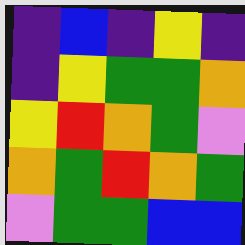[["indigo", "blue", "indigo", "yellow", "indigo"], ["indigo", "yellow", "green", "green", "orange"], ["yellow", "red", "orange", "green", "violet"], ["orange", "green", "red", "orange", "green"], ["violet", "green", "green", "blue", "blue"]]